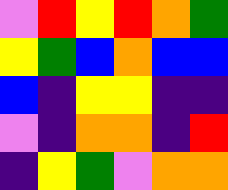[["violet", "red", "yellow", "red", "orange", "green"], ["yellow", "green", "blue", "orange", "blue", "blue"], ["blue", "indigo", "yellow", "yellow", "indigo", "indigo"], ["violet", "indigo", "orange", "orange", "indigo", "red"], ["indigo", "yellow", "green", "violet", "orange", "orange"]]